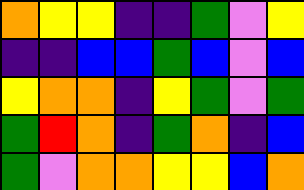[["orange", "yellow", "yellow", "indigo", "indigo", "green", "violet", "yellow"], ["indigo", "indigo", "blue", "blue", "green", "blue", "violet", "blue"], ["yellow", "orange", "orange", "indigo", "yellow", "green", "violet", "green"], ["green", "red", "orange", "indigo", "green", "orange", "indigo", "blue"], ["green", "violet", "orange", "orange", "yellow", "yellow", "blue", "orange"]]